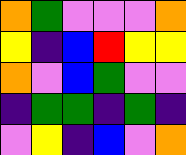[["orange", "green", "violet", "violet", "violet", "orange"], ["yellow", "indigo", "blue", "red", "yellow", "yellow"], ["orange", "violet", "blue", "green", "violet", "violet"], ["indigo", "green", "green", "indigo", "green", "indigo"], ["violet", "yellow", "indigo", "blue", "violet", "orange"]]